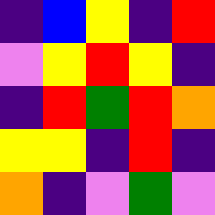[["indigo", "blue", "yellow", "indigo", "red"], ["violet", "yellow", "red", "yellow", "indigo"], ["indigo", "red", "green", "red", "orange"], ["yellow", "yellow", "indigo", "red", "indigo"], ["orange", "indigo", "violet", "green", "violet"]]